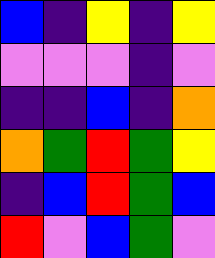[["blue", "indigo", "yellow", "indigo", "yellow"], ["violet", "violet", "violet", "indigo", "violet"], ["indigo", "indigo", "blue", "indigo", "orange"], ["orange", "green", "red", "green", "yellow"], ["indigo", "blue", "red", "green", "blue"], ["red", "violet", "blue", "green", "violet"]]